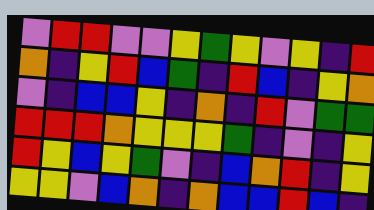[["violet", "red", "red", "violet", "violet", "yellow", "green", "yellow", "violet", "yellow", "indigo", "red"], ["orange", "indigo", "yellow", "red", "blue", "green", "indigo", "red", "blue", "indigo", "yellow", "orange"], ["violet", "indigo", "blue", "blue", "yellow", "indigo", "orange", "indigo", "red", "violet", "green", "green"], ["red", "red", "red", "orange", "yellow", "yellow", "yellow", "green", "indigo", "violet", "indigo", "yellow"], ["red", "yellow", "blue", "yellow", "green", "violet", "indigo", "blue", "orange", "red", "indigo", "yellow"], ["yellow", "yellow", "violet", "blue", "orange", "indigo", "orange", "blue", "blue", "red", "blue", "indigo"]]